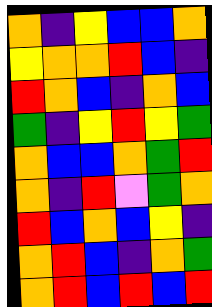[["orange", "indigo", "yellow", "blue", "blue", "orange"], ["yellow", "orange", "orange", "red", "blue", "indigo"], ["red", "orange", "blue", "indigo", "orange", "blue"], ["green", "indigo", "yellow", "red", "yellow", "green"], ["orange", "blue", "blue", "orange", "green", "red"], ["orange", "indigo", "red", "violet", "green", "orange"], ["red", "blue", "orange", "blue", "yellow", "indigo"], ["orange", "red", "blue", "indigo", "orange", "green"], ["orange", "red", "blue", "red", "blue", "red"]]